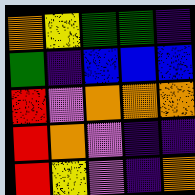[["orange", "yellow", "green", "green", "indigo"], ["green", "indigo", "blue", "blue", "blue"], ["red", "violet", "orange", "orange", "orange"], ["red", "orange", "violet", "indigo", "indigo"], ["red", "yellow", "violet", "indigo", "orange"]]